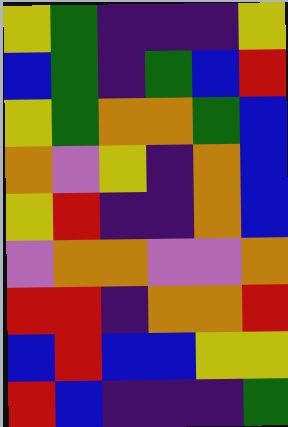[["yellow", "green", "indigo", "indigo", "indigo", "yellow"], ["blue", "green", "indigo", "green", "blue", "red"], ["yellow", "green", "orange", "orange", "green", "blue"], ["orange", "violet", "yellow", "indigo", "orange", "blue"], ["yellow", "red", "indigo", "indigo", "orange", "blue"], ["violet", "orange", "orange", "violet", "violet", "orange"], ["red", "red", "indigo", "orange", "orange", "red"], ["blue", "red", "blue", "blue", "yellow", "yellow"], ["red", "blue", "indigo", "indigo", "indigo", "green"]]